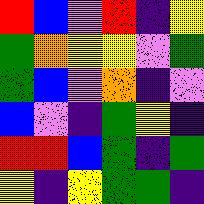[["red", "blue", "violet", "red", "indigo", "yellow"], ["green", "orange", "yellow", "yellow", "violet", "green"], ["green", "blue", "violet", "orange", "indigo", "violet"], ["blue", "violet", "indigo", "green", "yellow", "indigo"], ["red", "red", "blue", "green", "indigo", "green"], ["yellow", "indigo", "yellow", "green", "green", "indigo"]]